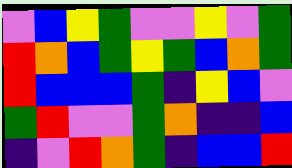[["violet", "blue", "yellow", "green", "violet", "violet", "yellow", "violet", "green"], ["red", "orange", "blue", "green", "yellow", "green", "blue", "orange", "green"], ["red", "blue", "blue", "blue", "green", "indigo", "yellow", "blue", "violet"], ["green", "red", "violet", "violet", "green", "orange", "indigo", "indigo", "blue"], ["indigo", "violet", "red", "orange", "green", "indigo", "blue", "blue", "red"]]